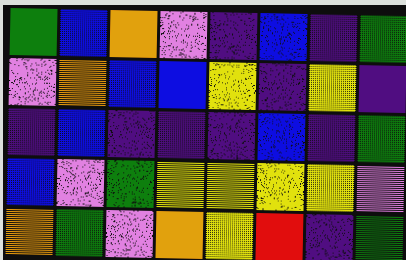[["green", "blue", "orange", "violet", "indigo", "blue", "indigo", "green"], ["violet", "orange", "blue", "blue", "yellow", "indigo", "yellow", "indigo"], ["indigo", "blue", "indigo", "indigo", "indigo", "blue", "indigo", "green"], ["blue", "violet", "green", "yellow", "yellow", "yellow", "yellow", "violet"], ["orange", "green", "violet", "orange", "yellow", "red", "indigo", "green"]]